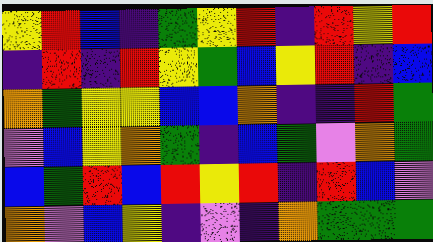[["yellow", "red", "blue", "indigo", "green", "yellow", "red", "indigo", "red", "yellow", "red"], ["indigo", "red", "indigo", "red", "yellow", "green", "blue", "yellow", "red", "indigo", "blue"], ["orange", "green", "yellow", "yellow", "blue", "blue", "orange", "indigo", "indigo", "red", "green"], ["violet", "blue", "yellow", "orange", "green", "indigo", "blue", "green", "violet", "orange", "green"], ["blue", "green", "red", "blue", "red", "yellow", "red", "indigo", "red", "blue", "violet"], ["orange", "violet", "blue", "yellow", "indigo", "violet", "indigo", "orange", "green", "green", "green"]]